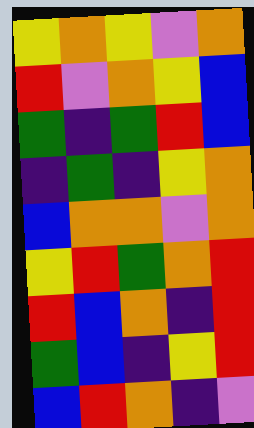[["yellow", "orange", "yellow", "violet", "orange"], ["red", "violet", "orange", "yellow", "blue"], ["green", "indigo", "green", "red", "blue"], ["indigo", "green", "indigo", "yellow", "orange"], ["blue", "orange", "orange", "violet", "orange"], ["yellow", "red", "green", "orange", "red"], ["red", "blue", "orange", "indigo", "red"], ["green", "blue", "indigo", "yellow", "red"], ["blue", "red", "orange", "indigo", "violet"]]